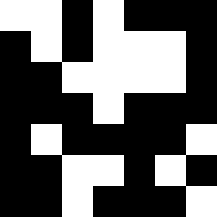[["white", "white", "black", "white", "black", "black", "black"], ["black", "white", "black", "white", "white", "white", "black"], ["black", "black", "white", "white", "white", "white", "black"], ["black", "black", "black", "white", "black", "black", "black"], ["black", "white", "black", "black", "black", "black", "white"], ["black", "black", "white", "white", "black", "white", "black"], ["black", "black", "white", "black", "black", "black", "white"]]